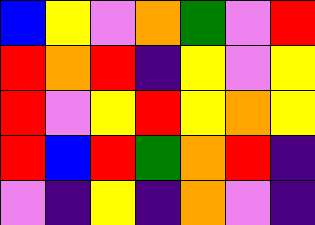[["blue", "yellow", "violet", "orange", "green", "violet", "red"], ["red", "orange", "red", "indigo", "yellow", "violet", "yellow"], ["red", "violet", "yellow", "red", "yellow", "orange", "yellow"], ["red", "blue", "red", "green", "orange", "red", "indigo"], ["violet", "indigo", "yellow", "indigo", "orange", "violet", "indigo"]]